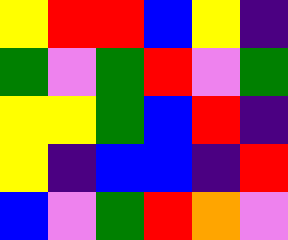[["yellow", "red", "red", "blue", "yellow", "indigo"], ["green", "violet", "green", "red", "violet", "green"], ["yellow", "yellow", "green", "blue", "red", "indigo"], ["yellow", "indigo", "blue", "blue", "indigo", "red"], ["blue", "violet", "green", "red", "orange", "violet"]]